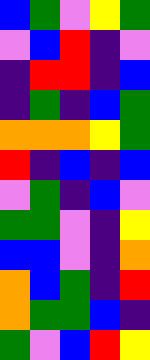[["blue", "green", "violet", "yellow", "green"], ["violet", "blue", "red", "indigo", "violet"], ["indigo", "red", "red", "indigo", "blue"], ["indigo", "green", "indigo", "blue", "green"], ["orange", "orange", "orange", "yellow", "green"], ["red", "indigo", "blue", "indigo", "blue"], ["violet", "green", "indigo", "blue", "violet"], ["green", "green", "violet", "indigo", "yellow"], ["blue", "blue", "violet", "indigo", "orange"], ["orange", "blue", "green", "indigo", "red"], ["orange", "green", "green", "blue", "indigo"], ["green", "violet", "blue", "red", "yellow"]]